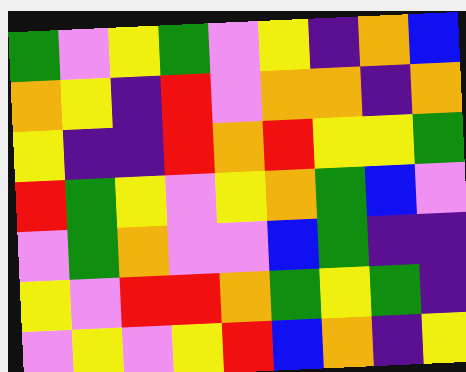[["green", "violet", "yellow", "green", "violet", "yellow", "indigo", "orange", "blue"], ["orange", "yellow", "indigo", "red", "violet", "orange", "orange", "indigo", "orange"], ["yellow", "indigo", "indigo", "red", "orange", "red", "yellow", "yellow", "green"], ["red", "green", "yellow", "violet", "yellow", "orange", "green", "blue", "violet"], ["violet", "green", "orange", "violet", "violet", "blue", "green", "indigo", "indigo"], ["yellow", "violet", "red", "red", "orange", "green", "yellow", "green", "indigo"], ["violet", "yellow", "violet", "yellow", "red", "blue", "orange", "indigo", "yellow"]]